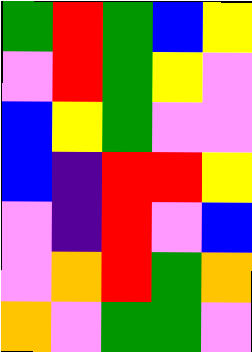[["green", "red", "green", "blue", "yellow"], ["violet", "red", "green", "yellow", "violet"], ["blue", "yellow", "green", "violet", "violet"], ["blue", "indigo", "red", "red", "yellow"], ["violet", "indigo", "red", "violet", "blue"], ["violet", "orange", "red", "green", "orange"], ["orange", "violet", "green", "green", "violet"]]